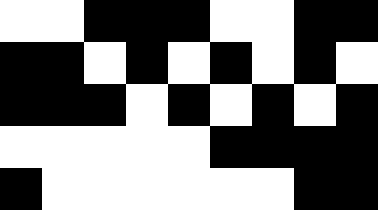[["white", "white", "black", "black", "black", "white", "white", "black", "black"], ["black", "black", "white", "black", "white", "black", "white", "black", "white"], ["black", "black", "black", "white", "black", "white", "black", "white", "black"], ["white", "white", "white", "white", "white", "black", "black", "black", "black"], ["black", "white", "white", "white", "white", "white", "white", "black", "black"]]